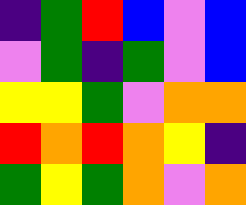[["indigo", "green", "red", "blue", "violet", "blue"], ["violet", "green", "indigo", "green", "violet", "blue"], ["yellow", "yellow", "green", "violet", "orange", "orange"], ["red", "orange", "red", "orange", "yellow", "indigo"], ["green", "yellow", "green", "orange", "violet", "orange"]]